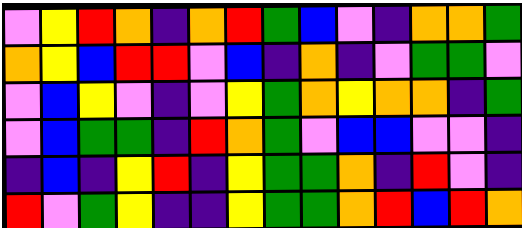[["violet", "yellow", "red", "orange", "indigo", "orange", "red", "green", "blue", "violet", "indigo", "orange", "orange", "green"], ["orange", "yellow", "blue", "red", "red", "violet", "blue", "indigo", "orange", "indigo", "violet", "green", "green", "violet"], ["violet", "blue", "yellow", "violet", "indigo", "violet", "yellow", "green", "orange", "yellow", "orange", "orange", "indigo", "green"], ["violet", "blue", "green", "green", "indigo", "red", "orange", "green", "violet", "blue", "blue", "violet", "violet", "indigo"], ["indigo", "blue", "indigo", "yellow", "red", "indigo", "yellow", "green", "green", "orange", "indigo", "red", "violet", "indigo"], ["red", "violet", "green", "yellow", "indigo", "indigo", "yellow", "green", "green", "orange", "red", "blue", "red", "orange"]]